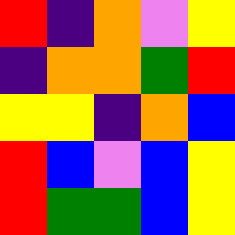[["red", "indigo", "orange", "violet", "yellow"], ["indigo", "orange", "orange", "green", "red"], ["yellow", "yellow", "indigo", "orange", "blue"], ["red", "blue", "violet", "blue", "yellow"], ["red", "green", "green", "blue", "yellow"]]